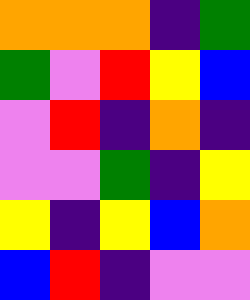[["orange", "orange", "orange", "indigo", "green"], ["green", "violet", "red", "yellow", "blue"], ["violet", "red", "indigo", "orange", "indigo"], ["violet", "violet", "green", "indigo", "yellow"], ["yellow", "indigo", "yellow", "blue", "orange"], ["blue", "red", "indigo", "violet", "violet"]]